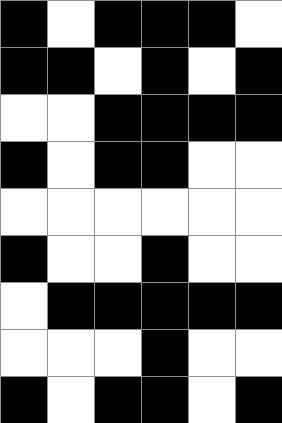[["black", "white", "black", "black", "black", "white"], ["black", "black", "white", "black", "white", "black"], ["white", "white", "black", "black", "black", "black"], ["black", "white", "black", "black", "white", "white"], ["white", "white", "white", "white", "white", "white"], ["black", "white", "white", "black", "white", "white"], ["white", "black", "black", "black", "black", "black"], ["white", "white", "white", "black", "white", "white"], ["black", "white", "black", "black", "white", "black"]]